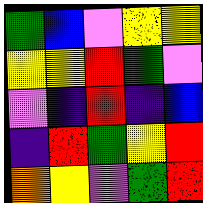[["green", "blue", "violet", "yellow", "yellow"], ["yellow", "yellow", "red", "green", "violet"], ["violet", "indigo", "red", "indigo", "blue"], ["indigo", "red", "green", "yellow", "red"], ["orange", "yellow", "violet", "green", "red"]]